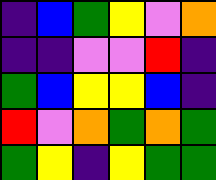[["indigo", "blue", "green", "yellow", "violet", "orange"], ["indigo", "indigo", "violet", "violet", "red", "indigo"], ["green", "blue", "yellow", "yellow", "blue", "indigo"], ["red", "violet", "orange", "green", "orange", "green"], ["green", "yellow", "indigo", "yellow", "green", "green"]]